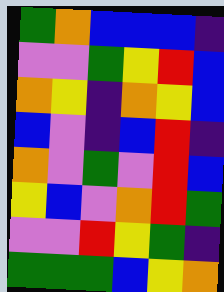[["green", "orange", "blue", "blue", "blue", "indigo"], ["violet", "violet", "green", "yellow", "red", "blue"], ["orange", "yellow", "indigo", "orange", "yellow", "blue"], ["blue", "violet", "indigo", "blue", "red", "indigo"], ["orange", "violet", "green", "violet", "red", "blue"], ["yellow", "blue", "violet", "orange", "red", "green"], ["violet", "violet", "red", "yellow", "green", "indigo"], ["green", "green", "green", "blue", "yellow", "orange"]]